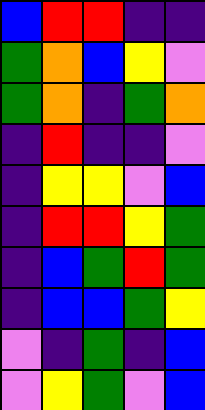[["blue", "red", "red", "indigo", "indigo"], ["green", "orange", "blue", "yellow", "violet"], ["green", "orange", "indigo", "green", "orange"], ["indigo", "red", "indigo", "indigo", "violet"], ["indigo", "yellow", "yellow", "violet", "blue"], ["indigo", "red", "red", "yellow", "green"], ["indigo", "blue", "green", "red", "green"], ["indigo", "blue", "blue", "green", "yellow"], ["violet", "indigo", "green", "indigo", "blue"], ["violet", "yellow", "green", "violet", "blue"]]